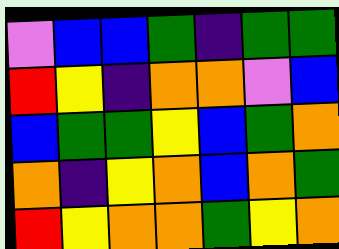[["violet", "blue", "blue", "green", "indigo", "green", "green"], ["red", "yellow", "indigo", "orange", "orange", "violet", "blue"], ["blue", "green", "green", "yellow", "blue", "green", "orange"], ["orange", "indigo", "yellow", "orange", "blue", "orange", "green"], ["red", "yellow", "orange", "orange", "green", "yellow", "orange"]]